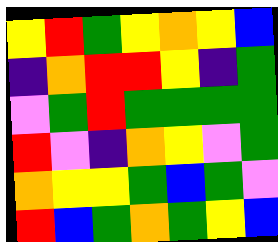[["yellow", "red", "green", "yellow", "orange", "yellow", "blue"], ["indigo", "orange", "red", "red", "yellow", "indigo", "green"], ["violet", "green", "red", "green", "green", "green", "green"], ["red", "violet", "indigo", "orange", "yellow", "violet", "green"], ["orange", "yellow", "yellow", "green", "blue", "green", "violet"], ["red", "blue", "green", "orange", "green", "yellow", "blue"]]